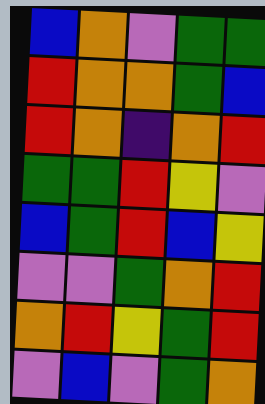[["blue", "orange", "violet", "green", "green"], ["red", "orange", "orange", "green", "blue"], ["red", "orange", "indigo", "orange", "red"], ["green", "green", "red", "yellow", "violet"], ["blue", "green", "red", "blue", "yellow"], ["violet", "violet", "green", "orange", "red"], ["orange", "red", "yellow", "green", "red"], ["violet", "blue", "violet", "green", "orange"]]